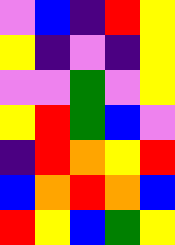[["violet", "blue", "indigo", "red", "yellow"], ["yellow", "indigo", "violet", "indigo", "yellow"], ["violet", "violet", "green", "violet", "yellow"], ["yellow", "red", "green", "blue", "violet"], ["indigo", "red", "orange", "yellow", "red"], ["blue", "orange", "red", "orange", "blue"], ["red", "yellow", "blue", "green", "yellow"]]